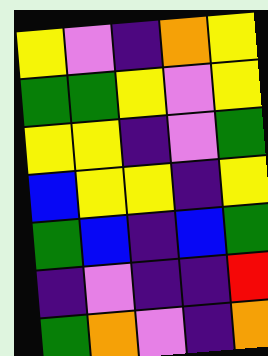[["yellow", "violet", "indigo", "orange", "yellow"], ["green", "green", "yellow", "violet", "yellow"], ["yellow", "yellow", "indigo", "violet", "green"], ["blue", "yellow", "yellow", "indigo", "yellow"], ["green", "blue", "indigo", "blue", "green"], ["indigo", "violet", "indigo", "indigo", "red"], ["green", "orange", "violet", "indigo", "orange"]]